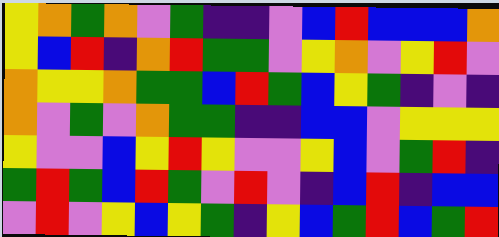[["yellow", "orange", "green", "orange", "violet", "green", "indigo", "indigo", "violet", "blue", "red", "blue", "blue", "blue", "orange"], ["yellow", "blue", "red", "indigo", "orange", "red", "green", "green", "violet", "yellow", "orange", "violet", "yellow", "red", "violet"], ["orange", "yellow", "yellow", "orange", "green", "green", "blue", "red", "green", "blue", "yellow", "green", "indigo", "violet", "indigo"], ["orange", "violet", "green", "violet", "orange", "green", "green", "indigo", "indigo", "blue", "blue", "violet", "yellow", "yellow", "yellow"], ["yellow", "violet", "violet", "blue", "yellow", "red", "yellow", "violet", "violet", "yellow", "blue", "violet", "green", "red", "indigo"], ["green", "red", "green", "blue", "red", "green", "violet", "red", "violet", "indigo", "blue", "red", "indigo", "blue", "blue"], ["violet", "red", "violet", "yellow", "blue", "yellow", "green", "indigo", "yellow", "blue", "green", "red", "blue", "green", "red"]]